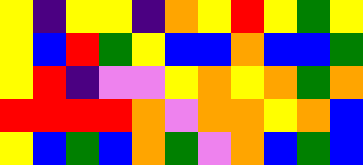[["yellow", "indigo", "yellow", "yellow", "indigo", "orange", "yellow", "red", "yellow", "green", "yellow"], ["yellow", "blue", "red", "green", "yellow", "blue", "blue", "orange", "blue", "blue", "green"], ["yellow", "red", "indigo", "violet", "violet", "yellow", "orange", "yellow", "orange", "green", "orange"], ["red", "red", "red", "red", "orange", "violet", "orange", "orange", "yellow", "orange", "blue"], ["yellow", "blue", "green", "blue", "orange", "green", "violet", "orange", "blue", "green", "blue"]]